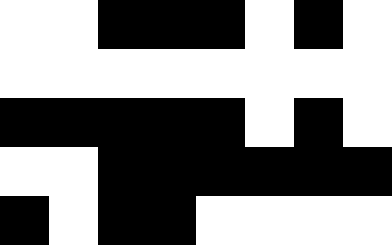[["white", "white", "black", "black", "black", "white", "black", "white"], ["white", "white", "white", "white", "white", "white", "white", "white"], ["black", "black", "black", "black", "black", "white", "black", "white"], ["white", "white", "black", "black", "black", "black", "black", "black"], ["black", "white", "black", "black", "white", "white", "white", "white"]]